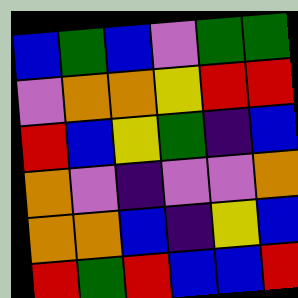[["blue", "green", "blue", "violet", "green", "green"], ["violet", "orange", "orange", "yellow", "red", "red"], ["red", "blue", "yellow", "green", "indigo", "blue"], ["orange", "violet", "indigo", "violet", "violet", "orange"], ["orange", "orange", "blue", "indigo", "yellow", "blue"], ["red", "green", "red", "blue", "blue", "red"]]